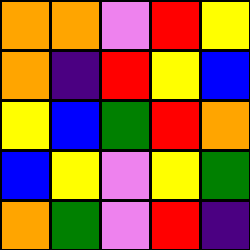[["orange", "orange", "violet", "red", "yellow"], ["orange", "indigo", "red", "yellow", "blue"], ["yellow", "blue", "green", "red", "orange"], ["blue", "yellow", "violet", "yellow", "green"], ["orange", "green", "violet", "red", "indigo"]]